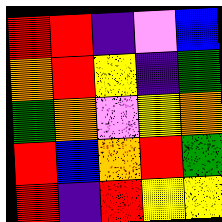[["red", "red", "indigo", "violet", "blue"], ["orange", "red", "yellow", "indigo", "green"], ["green", "orange", "violet", "yellow", "orange"], ["red", "blue", "orange", "red", "green"], ["red", "indigo", "red", "yellow", "yellow"]]